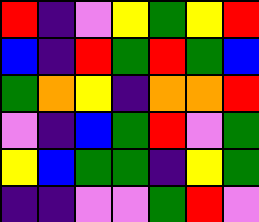[["red", "indigo", "violet", "yellow", "green", "yellow", "red"], ["blue", "indigo", "red", "green", "red", "green", "blue"], ["green", "orange", "yellow", "indigo", "orange", "orange", "red"], ["violet", "indigo", "blue", "green", "red", "violet", "green"], ["yellow", "blue", "green", "green", "indigo", "yellow", "green"], ["indigo", "indigo", "violet", "violet", "green", "red", "violet"]]